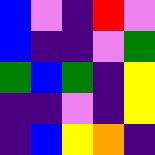[["blue", "violet", "indigo", "red", "violet"], ["blue", "indigo", "indigo", "violet", "green"], ["green", "blue", "green", "indigo", "yellow"], ["indigo", "indigo", "violet", "indigo", "yellow"], ["indigo", "blue", "yellow", "orange", "indigo"]]